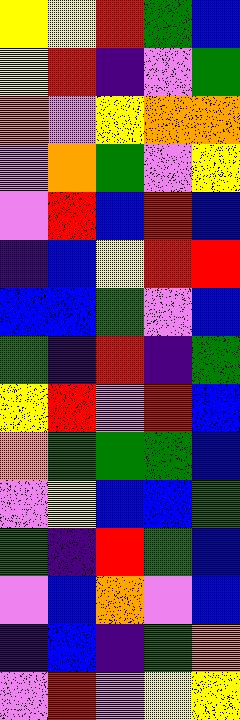[["yellow", "yellow", "red", "green", "blue"], ["yellow", "red", "indigo", "violet", "green"], ["orange", "violet", "yellow", "orange", "orange"], ["violet", "orange", "green", "violet", "yellow"], ["violet", "red", "blue", "red", "blue"], ["indigo", "blue", "yellow", "red", "red"], ["blue", "blue", "green", "violet", "blue"], ["green", "indigo", "red", "indigo", "green"], ["yellow", "red", "violet", "red", "blue"], ["orange", "green", "green", "green", "blue"], ["violet", "yellow", "blue", "blue", "green"], ["green", "indigo", "red", "green", "blue"], ["violet", "blue", "orange", "violet", "blue"], ["indigo", "blue", "indigo", "green", "orange"], ["violet", "red", "violet", "yellow", "yellow"]]